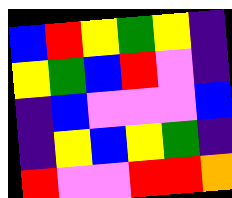[["blue", "red", "yellow", "green", "yellow", "indigo"], ["yellow", "green", "blue", "red", "violet", "indigo"], ["indigo", "blue", "violet", "violet", "violet", "blue"], ["indigo", "yellow", "blue", "yellow", "green", "indigo"], ["red", "violet", "violet", "red", "red", "orange"]]